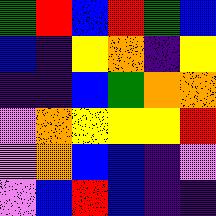[["green", "red", "blue", "red", "green", "blue"], ["blue", "indigo", "yellow", "orange", "indigo", "yellow"], ["indigo", "indigo", "blue", "green", "orange", "orange"], ["violet", "orange", "yellow", "yellow", "yellow", "red"], ["violet", "orange", "blue", "blue", "indigo", "violet"], ["violet", "blue", "red", "blue", "indigo", "indigo"]]